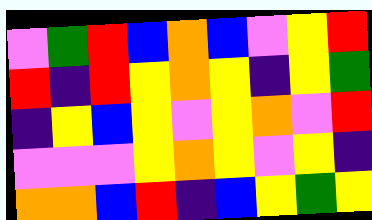[["violet", "green", "red", "blue", "orange", "blue", "violet", "yellow", "red"], ["red", "indigo", "red", "yellow", "orange", "yellow", "indigo", "yellow", "green"], ["indigo", "yellow", "blue", "yellow", "violet", "yellow", "orange", "violet", "red"], ["violet", "violet", "violet", "yellow", "orange", "yellow", "violet", "yellow", "indigo"], ["orange", "orange", "blue", "red", "indigo", "blue", "yellow", "green", "yellow"]]